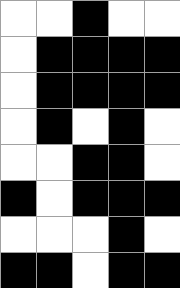[["white", "white", "black", "white", "white"], ["white", "black", "black", "black", "black"], ["white", "black", "black", "black", "black"], ["white", "black", "white", "black", "white"], ["white", "white", "black", "black", "white"], ["black", "white", "black", "black", "black"], ["white", "white", "white", "black", "white"], ["black", "black", "white", "black", "black"]]